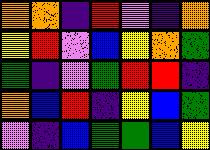[["orange", "orange", "indigo", "red", "violet", "indigo", "orange"], ["yellow", "red", "violet", "blue", "yellow", "orange", "green"], ["green", "indigo", "violet", "green", "red", "red", "indigo"], ["orange", "blue", "red", "indigo", "yellow", "blue", "green"], ["violet", "indigo", "blue", "green", "green", "blue", "yellow"]]